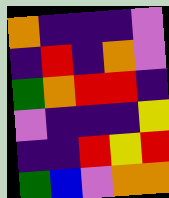[["orange", "indigo", "indigo", "indigo", "violet"], ["indigo", "red", "indigo", "orange", "violet"], ["green", "orange", "red", "red", "indigo"], ["violet", "indigo", "indigo", "indigo", "yellow"], ["indigo", "indigo", "red", "yellow", "red"], ["green", "blue", "violet", "orange", "orange"]]